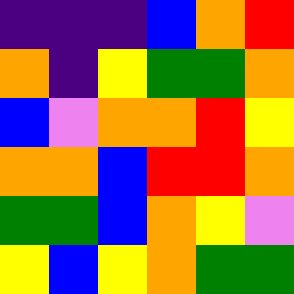[["indigo", "indigo", "indigo", "blue", "orange", "red"], ["orange", "indigo", "yellow", "green", "green", "orange"], ["blue", "violet", "orange", "orange", "red", "yellow"], ["orange", "orange", "blue", "red", "red", "orange"], ["green", "green", "blue", "orange", "yellow", "violet"], ["yellow", "blue", "yellow", "orange", "green", "green"]]